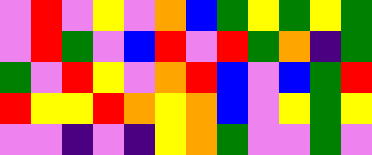[["violet", "red", "violet", "yellow", "violet", "orange", "blue", "green", "yellow", "green", "yellow", "green"], ["violet", "red", "green", "violet", "blue", "red", "violet", "red", "green", "orange", "indigo", "green"], ["green", "violet", "red", "yellow", "violet", "orange", "red", "blue", "violet", "blue", "green", "red"], ["red", "yellow", "yellow", "red", "orange", "yellow", "orange", "blue", "violet", "yellow", "green", "yellow"], ["violet", "violet", "indigo", "violet", "indigo", "yellow", "orange", "green", "violet", "violet", "green", "violet"]]